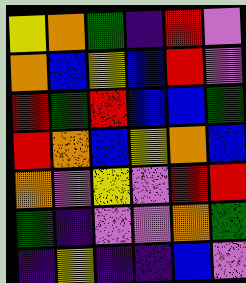[["yellow", "orange", "green", "indigo", "red", "violet"], ["orange", "blue", "yellow", "blue", "red", "violet"], ["red", "green", "red", "blue", "blue", "green"], ["red", "orange", "blue", "yellow", "orange", "blue"], ["orange", "violet", "yellow", "violet", "red", "red"], ["green", "indigo", "violet", "violet", "orange", "green"], ["indigo", "yellow", "indigo", "indigo", "blue", "violet"]]